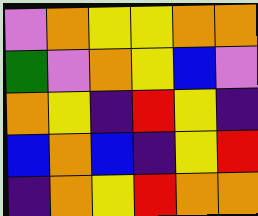[["violet", "orange", "yellow", "yellow", "orange", "orange"], ["green", "violet", "orange", "yellow", "blue", "violet"], ["orange", "yellow", "indigo", "red", "yellow", "indigo"], ["blue", "orange", "blue", "indigo", "yellow", "red"], ["indigo", "orange", "yellow", "red", "orange", "orange"]]